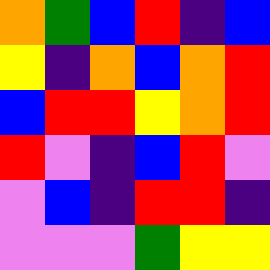[["orange", "green", "blue", "red", "indigo", "blue"], ["yellow", "indigo", "orange", "blue", "orange", "red"], ["blue", "red", "red", "yellow", "orange", "red"], ["red", "violet", "indigo", "blue", "red", "violet"], ["violet", "blue", "indigo", "red", "red", "indigo"], ["violet", "violet", "violet", "green", "yellow", "yellow"]]